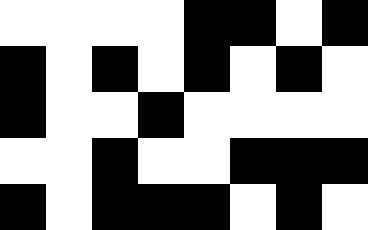[["white", "white", "white", "white", "black", "black", "white", "black"], ["black", "white", "black", "white", "black", "white", "black", "white"], ["black", "white", "white", "black", "white", "white", "white", "white"], ["white", "white", "black", "white", "white", "black", "black", "black"], ["black", "white", "black", "black", "black", "white", "black", "white"]]